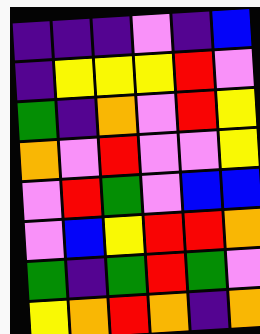[["indigo", "indigo", "indigo", "violet", "indigo", "blue"], ["indigo", "yellow", "yellow", "yellow", "red", "violet"], ["green", "indigo", "orange", "violet", "red", "yellow"], ["orange", "violet", "red", "violet", "violet", "yellow"], ["violet", "red", "green", "violet", "blue", "blue"], ["violet", "blue", "yellow", "red", "red", "orange"], ["green", "indigo", "green", "red", "green", "violet"], ["yellow", "orange", "red", "orange", "indigo", "orange"]]